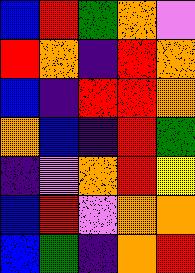[["blue", "red", "green", "orange", "violet"], ["red", "orange", "indigo", "red", "orange"], ["blue", "indigo", "red", "red", "orange"], ["orange", "blue", "indigo", "red", "green"], ["indigo", "violet", "orange", "red", "yellow"], ["blue", "red", "violet", "orange", "orange"], ["blue", "green", "indigo", "orange", "red"]]